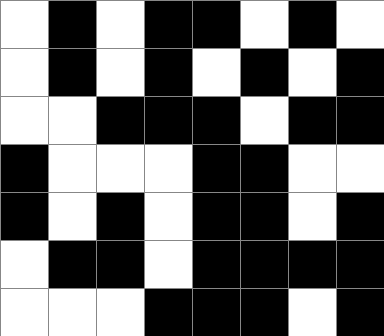[["white", "black", "white", "black", "black", "white", "black", "white"], ["white", "black", "white", "black", "white", "black", "white", "black"], ["white", "white", "black", "black", "black", "white", "black", "black"], ["black", "white", "white", "white", "black", "black", "white", "white"], ["black", "white", "black", "white", "black", "black", "white", "black"], ["white", "black", "black", "white", "black", "black", "black", "black"], ["white", "white", "white", "black", "black", "black", "white", "black"]]